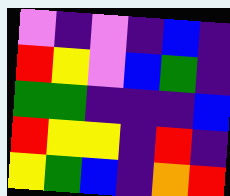[["violet", "indigo", "violet", "indigo", "blue", "indigo"], ["red", "yellow", "violet", "blue", "green", "indigo"], ["green", "green", "indigo", "indigo", "indigo", "blue"], ["red", "yellow", "yellow", "indigo", "red", "indigo"], ["yellow", "green", "blue", "indigo", "orange", "red"]]